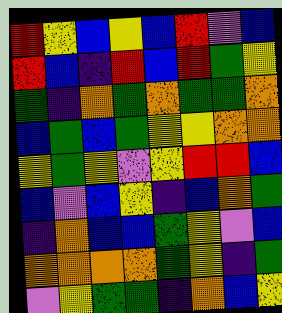[["red", "yellow", "blue", "yellow", "blue", "red", "violet", "blue"], ["red", "blue", "indigo", "red", "blue", "red", "green", "yellow"], ["green", "indigo", "orange", "green", "orange", "green", "green", "orange"], ["blue", "green", "blue", "green", "yellow", "yellow", "orange", "orange"], ["yellow", "green", "yellow", "violet", "yellow", "red", "red", "blue"], ["blue", "violet", "blue", "yellow", "indigo", "blue", "orange", "green"], ["indigo", "orange", "blue", "blue", "green", "yellow", "violet", "blue"], ["orange", "orange", "orange", "orange", "green", "yellow", "indigo", "green"], ["violet", "yellow", "green", "green", "indigo", "orange", "blue", "yellow"]]